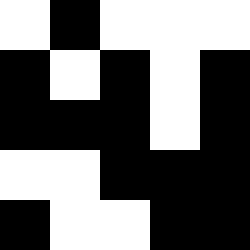[["white", "black", "white", "white", "white"], ["black", "white", "black", "white", "black"], ["black", "black", "black", "white", "black"], ["white", "white", "black", "black", "black"], ["black", "white", "white", "black", "black"]]